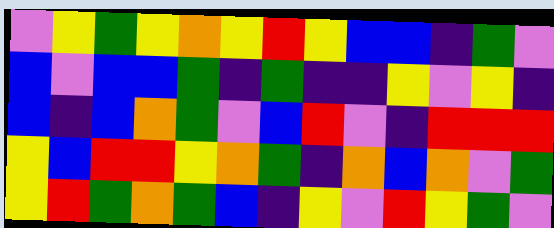[["violet", "yellow", "green", "yellow", "orange", "yellow", "red", "yellow", "blue", "blue", "indigo", "green", "violet"], ["blue", "violet", "blue", "blue", "green", "indigo", "green", "indigo", "indigo", "yellow", "violet", "yellow", "indigo"], ["blue", "indigo", "blue", "orange", "green", "violet", "blue", "red", "violet", "indigo", "red", "red", "red"], ["yellow", "blue", "red", "red", "yellow", "orange", "green", "indigo", "orange", "blue", "orange", "violet", "green"], ["yellow", "red", "green", "orange", "green", "blue", "indigo", "yellow", "violet", "red", "yellow", "green", "violet"]]